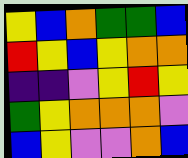[["yellow", "blue", "orange", "green", "green", "blue"], ["red", "yellow", "blue", "yellow", "orange", "orange"], ["indigo", "indigo", "violet", "yellow", "red", "yellow"], ["green", "yellow", "orange", "orange", "orange", "violet"], ["blue", "yellow", "violet", "violet", "orange", "blue"]]